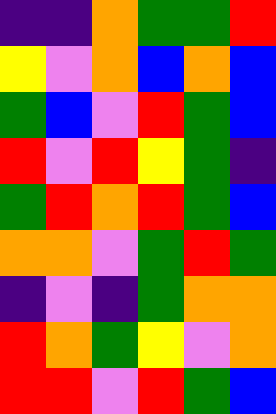[["indigo", "indigo", "orange", "green", "green", "red"], ["yellow", "violet", "orange", "blue", "orange", "blue"], ["green", "blue", "violet", "red", "green", "blue"], ["red", "violet", "red", "yellow", "green", "indigo"], ["green", "red", "orange", "red", "green", "blue"], ["orange", "orange", "violet", "green", "red", "green"], ["indigo", "violet", "indigo", "green", "orange", "orange"], ["red", "orange", "green", "yellow", "violet", "orange"], ["red", "red", "violet", "red", "green", "blue"]]